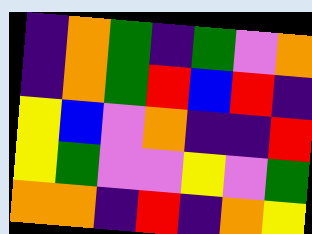[["indigo", "orange", "green", "indigo", "green", "violet", "orange"], ["indigo", "orange", "green", "red", "blue", "red", "indigo"], ["yellow", "blue", "violet", "orange", "indigo", "indigo", "red"], ["yellow", "green", "violet", "violet", "yellow", "violet", "green"], ["orange", "orange", "indigo", "red", "indigo", "orange", "yellow"]]